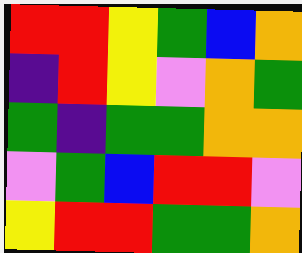[["red", "red", "yellow", "green", "blue", "orange"], ["indigo", "red", "yellow", "violet", "orange", "green"], ["green", "indigo", "green", "green", "orange", "orange"], ["violet", "green", "blue", "red", "red", "violet"], ["yellow", "red", "red", "green", "green", "orange"]]